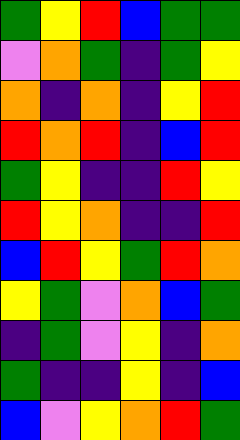[["green", "yellow", "red", "blue", "green", "green"], ["violet", "orange", "green", "indigo", "green", "yellow"], ["orange", "indigo", "orange", "indigo", "yellow", "red"], ["red", "orange", "red", "indigo", "blue", "red"], ["green", "yellow", "indigo", "indigo", "red", "yellow"], ["red", "yellow", "orange", "indigo", "indigo", "red"], ["blue", "red", "yellow", "green", "red", "orange"], ["yellow", "green", "violet", "orange", "blue", "green"], ["indigo", "green", "violet", "yellow", "indigo", "orange"], ["green", "indigo", "indigo", "yellow", "indigo", "blue"], ["blue", "violet", "yellow", "orange", "red", "green"]]